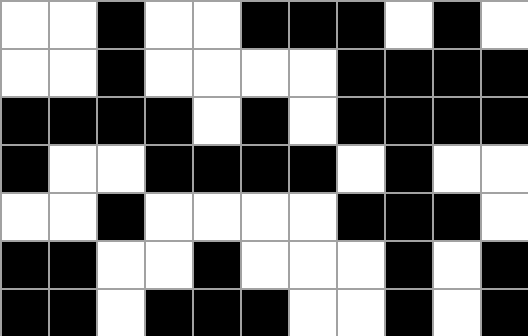[["white", "white", "black", "white", "white", "black", "black", "black", "white", "black", "white"], ["white", "white", "black", "white", "white", "white", "white", "black", "black", "black", "black"], ["black", "black", "black", "black", "white", "black", "white", "black", "black", "black", "black"], ["black", "white", "white", "black", "black", "black", "black", "white", "black", "white", "white"], ["white", "white", "black", "white", "white", "white", "white", "black", "black", "black", "white"], ["black", "black", "white", "white", "black", "white", "white", "white", "black", "white", "black"], ["black", "black", "white", "black", "black", "black", "white", "white", "black", "white", "black"]]